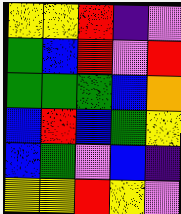[["yellow", "yellow", "red", "indigo", "violet"], ["green", "blue", "red", "violet", "red"], ["green", "green", "green", "blue", "orange"], ["blue", "red", "blue", "green", "yellow"], ["blue", "green", "violet", "blue", "indigo"], ["yellow", "yellow", "red", "yellow", "violet"]]